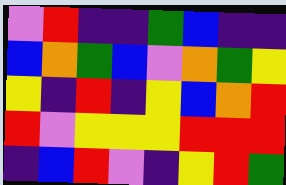[["violet", "red", "indigo", "indigo", "green", "blue", "indigo", "indigo"], ["blue", "orange", "green", "blue", "violet", "orange", "green", "yellow"], ["yellow", "indigo", "red", "indigo", "yellow", "blue", "orange", "red"], ["red", "violet", "yellow", "yellow", "yellow", "red", "red", "red"], ["indigo", "blue", "red", "violet", "indigo", "yellow", "red", "green"]]